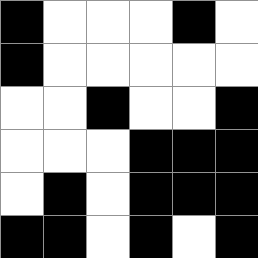[["black", "white", "white", "white", "black", "white"], ["black", "white", "white", "white", "white", "white"], ["white", "white", "black", "white", "white", "black"], ["white", "white", "white", "black", "black", "black"], ["white", "black", "white", "black", "black", "black"], ["black", "black", "white", "black", "white", "black"]]